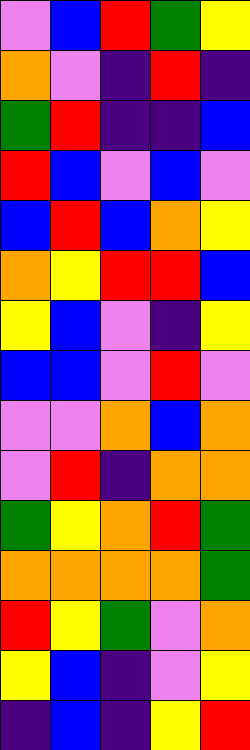[["violet", "blue", "red", "green", "yellow"], ["orange", "violet", "indigo", "red", "indigo"], ["green", "red", "indigo", "indigo", "blue"], ["red", "blue", "violet", "blue", "violet"], ["blue", "red", "blue", "orange", "yellow"], ["orange", "yellow", "red", "red", "blue"], ["yellow", "blue", "violet", "indigo", "yellow"], ["blue", "blue", "violet", "red", "violet"], ["violet", "violet", "orange", "blue", "orange"], ["violet", "red", "indigo", "orange", "orange"], ["green", "yellow", "orange", "red", "green"], ["orange", "orange", "orange", "orange", "green"], ["red", "yellow", "green", "violet", "orange"], ["yellow", "blue", "indigo", "violet", "yellow"], ["indigo", "blue", "indigo", "yellow", "red"]]